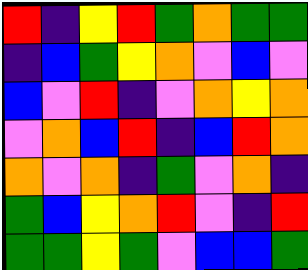[["red", "indigo", "yellow", "red", "green", "orange", "green", "green"], ["indigo", "blue", "green", "yellow", "orange", "violet", "blue", "violet"], ["blue", "violet", "red", "indigo", "violet", "orange", "yellow", "orange"], ["violet", "orange", "blue", "red", "indigo", "blue", "red", "orange"], ["orange", "violet", "orange", "indigo", "green", "violet", "orange", "indigo"], ["green", "blue", "yellow", "orange", "red", "violet", "indigo", "red"], ["green", "green", "yellow", "green", "violet", "blue", "blue", "green"]]